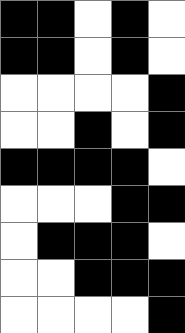[["black", "black", "white", "black", "white"], ["black", "black", "white", "black", "white"], ["white", "white", "white", "white", "black"], ["white", "white", "black", "white", "black"], ["black", "black", "black", "black", "white"], ["white", "white", "white", "black", "black"], ["white", "black", "black", "black", "white"], ["white", "white", "black", "black", "black"], ["white", "white", "white", "white", "black"]]